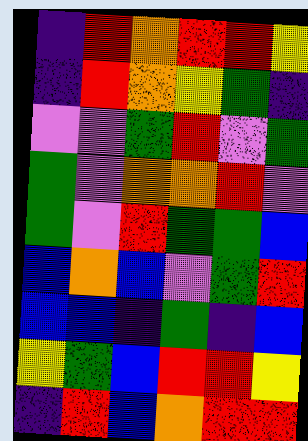[["indigo", "red", "orange", "red", "red", "yellow"], ["indigo", "red", "orange", "yellow", "green", "indigo"], ["violet", "violet", "green", "red", "violet", "green"], ["green", "violet", "orange", "orange", "red", "violet"], ["green", "violet", "red", "green", "green", "blue"], ["blue", "orange", "blue", "violet", "green", "red"], ["blue", "blue", "indigo", "green", "indigo", "blue"], ["yellow", "green", "blue", "red", "red", "yellow"], ["indigo", "red", "blue", "orange", "red", "red"]]